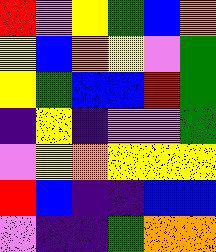[["red", "violet", "yellow", "green", "blue", "orange"], ["yellow", "blue", "orange", "yellow", "violet", "green"], ["yellow", "green", "blue", "blue", "red", "green"], ["indigo", "yellow", "indigo", "violet", "violet", "green"], ["violet", "yellow", "orange", "yellow", "yellow", "yellow"], ["red", "blue", "indigo", "indigo", "blue", "blue"], ["violet", "indigo", "indigo", "green", "orange", "orange"]]